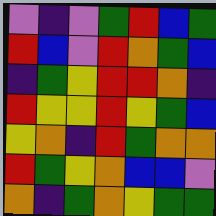[["violet", "indigo", "violet", "green", "red", "blue", "green"], ["red", "blue", "violet", "red", "orange", "green", "blue"], ["indigo", "green", "yellow", "red", "red", "orange", "indigo"], ["red", "yellow", "yellow", "red", "yellow", "green", "blue"], ["yellow", "orange", "indigo", "red", "green", "orange", "orange"], ["red", "green", "yellow", "orange", "blue", "blue", "violet"], ["orange", "indigo", "green", "orange", "yellow", "green", "green"]]